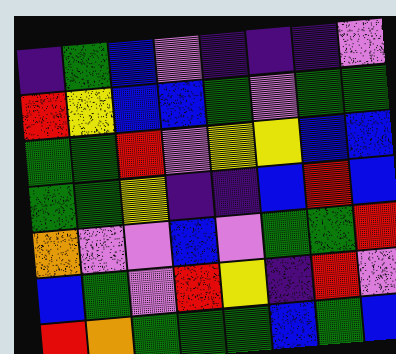[["indigo", "green", "blue", "violet", "indigo", "indigo", "indigo", "violet"], ["red", "yellow", "blue", "blue", "green", "violet", "green", "green"], ["green", "green", "red", "violet", "yellow", "yellow", "blue", "blue"], ["green", "green", "yellow", "indigo", "indigo", "blue", "red", "blue"], ["orange", "violet", "violet", "blue", "violet", "green", "green", "red"], ["blue", "green", "violet", "red", "yellow", "indigo", "red", "violet"], ["red", "orange", "green", "green", "green", "blue", "green", "blue"]]